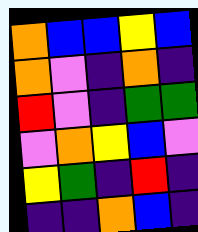[["orange", "blue", "blue", "yellow", "blue"], ["orange", "violet", "indigo", "orange", "indigo"], ["red", "violet", "indigo", "green", "green"], ["violet", "orange", "yellow", "blue", "violet"], ["yellow", "green", "indigo", "red", "indigo"], ["indigo", "indigo", "orange", "blue", "indigo"]]